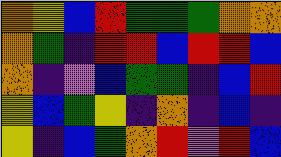[["orange", "yellow", "blue", "red", "green", "green", "green", "orange", "orange"], ["orange", "green", "indigo", "red", "red", "blue", "red", "red", "blue"], ["orange", "indigo", "violet", "blue", "green", "green", "indigo", "blue", "red"], ["yellow", "blue", "green", "yellow", "indigo", "orange", "indigo", "blue", "indigo"], ["yellow", "indigo", "blue", "green", "orange", "red", "violet", "red", "blue"]]